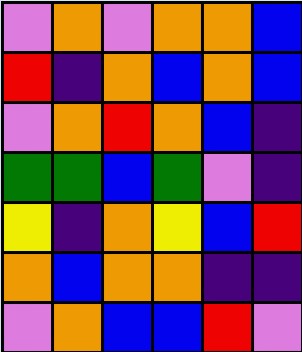[["violet", "orange", "violet", "orange", "orange", "blue"], ["red", "indigo", "orange", "blue", "orange", "blue"], ["violet", "orange", "red", "orange", "blue", "indigo"], ["green", "green", "blue", "green", "violet", "indigo"], ["yellow", "indigo", "orange", "yellow", "blue", "red"], ["orange", "blue", "orange", "orange", "indigo", "indigo"], ["violet", "orange", "blue", "blue", "red", "violet"]]